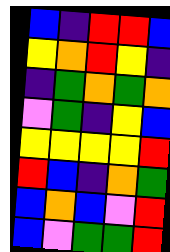[["blue", "indigo", "red", "red", "blue"], ["yellow", "orange", "red", "yellow", "indigo"], ["indigo", "green", "orange", "green", "orange"], ["violet", "green", "indigo", "yellow", "blue"], ["yellow", "yellow", "yellow", "yellow", "red"], ["red", "blue", "indigo", "orange", "green"], ["blue", "orange", "blue", "violet", "red"], ["blue", "violet", "green", "green", "red"]]